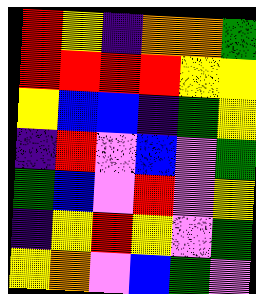[["red", "yellow", "indigo", "orange", "orange", "green"], ["red", "red", "red", "red", "yellow", "yellow"], ["yellow", "blue", "blue", "indigo", "green", "yellow"], ["indigo", "red", "violet", "blue", "violet", "green"], ["green", "blue", "violet", "red", "violet", "yellow"], ["indigo", "yellow", "red", "yellow", "violet", "green"], ["yellow", "orange", "violet", "blue", "green", "violet"]]